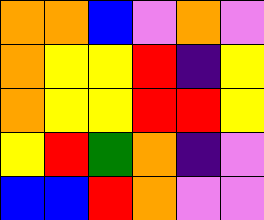[["orange", "orange", "blue", "violet", "orange", "violet"], ["orange", "yellow", "yellow", "red", "indigo", "yellow"], ["orange", "yellow", "yellow", "red", "red", "yellow"], ["yellow", "red", "green", "orange", "indigo", "violet"], ["blue", "blue", "red", "orange", "violet", "violet"]]